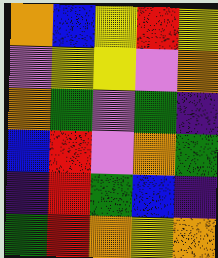[["orange", "blue", "yellow", "red", "yellow"], ["violet", "yellow", "yellow", "violet", "orange"], ["orange", "green", "violet", "green", "indigo"], ["blue", "red", "violet", "orange", "green"], ["indigo", "red", "green", "blue", "indigo"], ["green", "red", "orange", "yellow", "orange"]]